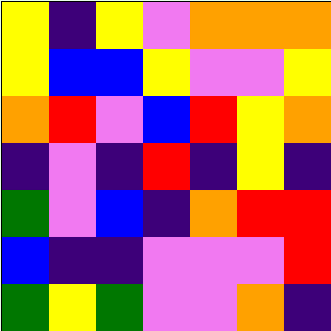[["yellow", "indigo", "yellow", "violet", "orange", "orange", "orange"], ["yellow", "blue", "blue", "yellow", "violet", "violet", "yellow"], ["orange", "red", "violet", "blue", "red", "yellow", "orange"], ["indigo", "violet", "indigo", "red", "indigo", "yellow", "indigo"], ["green", "violet", "blue", "indigo", "orange", "red", "red"], ["blue", "indigo", "indigo", "violet", "violet", "violet", "red"], ["green", "yellow", "green", "violet", "violet", "orange", "indigo"]]